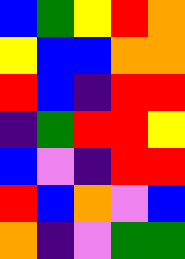[["blue", "green", "yellow", "red", "orange"], ["yellow", "blue", "blue", "orange", "orange"], ["red", "blue", "indigo", "red", "red"], ["indigo", "green", "red", "red", "yellow"], ["blue", "violet", "indigo", "red", "red"], ["red", "blue", "orange", "violet", "blue"], ["orange", "indigo", "violet", "green", "green"]]